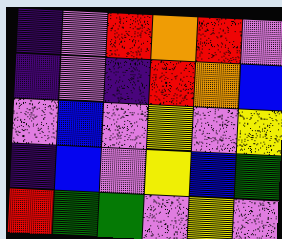[["indigo", "violet", "red", "orange", "red", "violet"], ["indigo", "violet", "indigo", "red", "orange", "blue"], ["violet", "blue", "violet", "yellow", "violet", "yellow"], ["indigo", "blue", "violet", "yellow", "blue", "green"], ["red", "green", "green", "violet", "yellow", "violet"]]